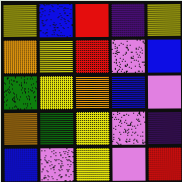[["yellow", "blue", "red", "indigo", "yellow"], ["orange", "yellow", "red", "violet", "blue"], ["green", "yellow", "orange", "blue", "violet"], ["orange", "green", "yellow", "violet", "indigo"], ["blue", "violet", "yellow", "violet", "red"]]